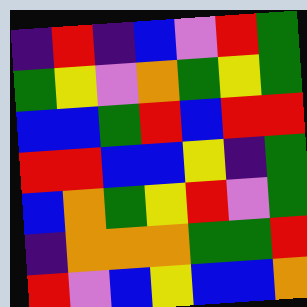[["indigo", "red", "indigo", "blue", "violet", "red", "green"], ["green", "yellow", "violet", "orange", "green", "yellow", "green"], ["blue", "blue", "green", "red", "blue", "red", "red"], ["red", "red", "blue", "blue", "yellow", "indigo", "green"], ["blue", "orange", "green", "yellow", "red", "violet", "green"], ["indigo", "orange", "orange", "orange", "green", "green", "red"], ["red", "violet", "blue", "yellow", "blue", "blue", "orange"]]